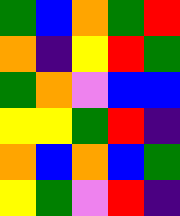[["green", "blue", "orange", "green", "red"], ["orange", "indigo", "yellow", "red", "green"], ["green", "orange", "violet", "blue", "blue"], ["yellow", "yellow", "green", "red", "indigo"], ["orange", "blue", "orange", "blue", "green"], ["yellow", "green", "violet", "red", "indigo"]]